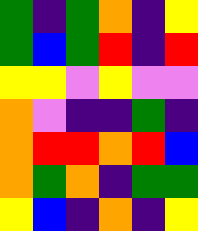[["green", "indigo", "green", "orange", "indigo", "yellow"], ["green", "blue", "green", "red", "indigo", "red"], ["yellow", "yellow", "violet", "yellow", "violet", "violet"], ["orange", "violet", "indigo", "indigo", "green", "indigo"], ["orange", "red", "red", "orange", "red", "blue"], ["orange", "green", "orange", "indigo", "green", "green"], ["yellow", "blue", "indigo", "orange", "indigo", "yellow"]]